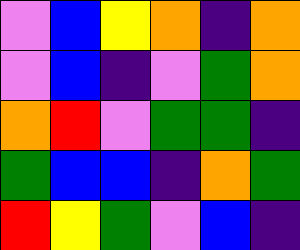[["violet", "blue", "yellow", "orange", "indigo", "orange"], ["violet", "blue", "indigo", "violet", "green", "orange"], ["orange", "red", "violet", "green", "green", "indigo"], ["green", "blue", "blue", "indigo", "orange", "green"], ["red", "yellow", "green", "violet", "blue", "indigo"]]